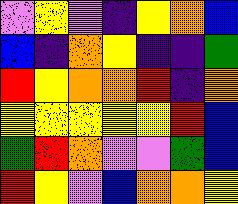[["violet", "yellow", "violet", "indigo", "yellow", "orange", "blue"], ["blue", "indigo", "orange", "yellow", "indigo", "indigo", "green"], ["red", "yellow", "orange", "orange", "red", "indigo", "orange"], ["yellow", "yellow", "yellow", "yellow", "yellow", "red", "blue"], ["green", "red", "orange", "violet", "violet", "green", "blue"], ["red", "yellow", "violet", "blue", "orange", "orange", "yellow"]]